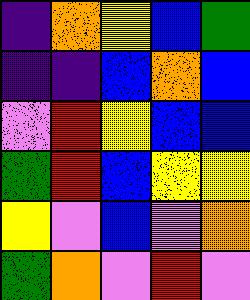[["indigo", "orange", "yellow", "blue", "green"], ["indigo", "indigo", "blue", "orange", "blue"], ["violet", "red", "yellow", "blue", "blue"], ["green", "red", "blue", "yellow", "yellow"], ["yellow", "violet", "blue", "violet", "orange"], ["green", "orange", "violet", "red", "violet"]]